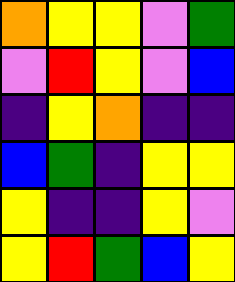[["orange", "yellow", "yellow", "violet", "green"], ["violet", "red", "yellow", "violet", "blue"], ["indigo", "yellow", "orange", "indigo", "indigo"], ["blue", "green", "indigo", "yellow", "yellow"], ["yellow", "indigo", "indigo", "yellow", "violet"], ["yellow", "red", "green", "blue", "yellow"]]